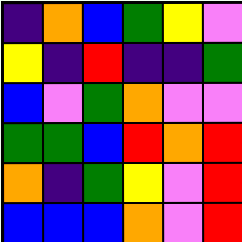[["indigo", "orange", "blue", "green", "yellow", "violet"], ["yellow", "indigo", "red", "indigo", "indigo", "green"], ["blue", "violet", "green", "orange", "violet", "violet"], ["green", "green", "blue", "red", "orange", "red"], ["orange", "indigo", "green", "yellow", "violet", "red"], ["blue", "blue", "blue", "orange", "violet", "red"]]